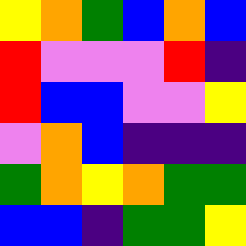[["yellow", "orange", "green", "blue", "orange", "blue"], ["red", "violet", "violet", "violet", "red", "indigo"], ["red", "blue", "blue", "violet", "violet", "yellow"], ["violet", "orange", "blue", "indigo", "indigo", "indigo"], ["green", "orange", "yellow", "orange", "green", "green"], ["blue", "blue", "indigo", "green", "green", "yellow"]]